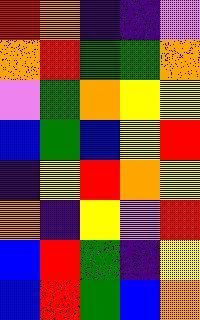[["red", "orange", "indigo", "indigo", "violet"], ["orange", "red", "green", "green", "orange"], ["violet", "green", "orange", "yellow", "yellow"], ["blue", "green", "blue", "yellow", "red"], ["indigo", "yellow", "red", "orange", "yellow"], ["orange", "indigo", "yellow", "violet", "red"], ["blue", "red", "green", "indigo", "yellow"], ["blue", "red", "green", "blue", "orange"]]